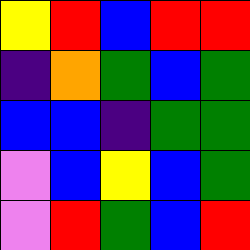[["yellow", "red", "blue", "red", "red"], ["indigo", "orange", "green", "blue", "green"], ["blue", "blue", "indigo", "green", "green"], ["violet", "blue", "yellow", "blue", "green"], ["violet", "red", "green", "blue", "red"]]